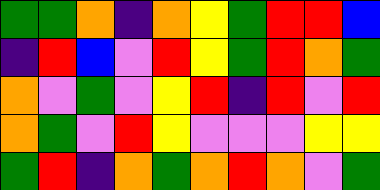[["green", "green", "orange", "indigo", "orange", "yellow", "green", "red", "red", "blue"], ["indigo", "red", "blue", "violet", "red", "yellow", "green", "red", "orange", "green"], ["orange", "violet", "green", "violet", "yellow", "red", "indigo", "red", "violet", "red"], ["orange", "green", "violet", "red", "yellow", "violet", "violet", "violet", "yellow", "yellow"], ["green", "red", "indigo", "orange", "green", "orange", "red", "orange", "violet", "green"]]